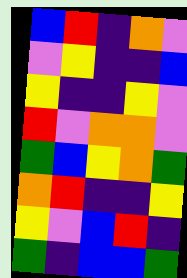[["blue", "red", "indigo", "orange", "violet"], ["violet", "yellow", "indigo", "indigo", "blue"], ["yellow", "indigo", "indigo", "yellow", "violet"], ["red", "violet", "orange", "orange", "violet"], ["green", "blue", "yellow", "orange", "green"], ["orange", "red", "indigo", "indigo", "yellow"], ["yellow", "violet", "blue", "red", "indigo"], ["green", "indigo", "blue", "blue", "green"]]